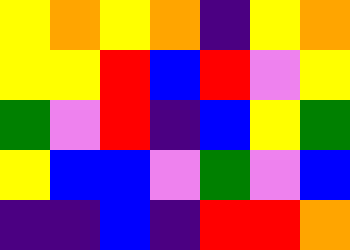[["yellow", "orange", "yellow", "orange", "indigo", "yellow", "orange"], ["yellow", "yellow", "red", "blue", "red", "violet", "yellow"], ["green", "violet", "red", "indigo", "blue", "yellow", "green"], ["yellow", "blue", "blue", "violet", "green", "violet", "blue"], ["indigo", "indigo", "blue", "indigo", "red", "red", "orange"]]